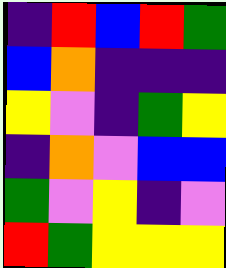[["indigo", "red", "blue", "red", "green"], ["blue", "orange", "indigo", "indigo", "indigo"], ["yellow", "violet", "indigo", "green", "yellow"], ["indigo", "orange", "violet", "blue", "blue"], ["green", "violet", "yellow", "indigo", "violet"], ["red", "green", "yellow", "yellow", "yellow"]]